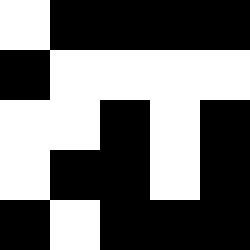[["white", "black", "black", "black", "black"], ["black", "white", "white", "white", "white"], ["white", "white", "black", "white", "black"], ["white", "black", "black", "white", "black"], ["black", "white", "black", "black", "black"]]